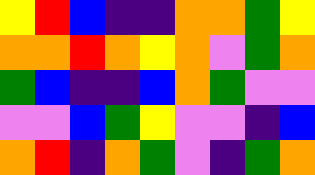[["yellow", "red", "blue", "indigo", "indigo", "orange", "orange", "green", "yellow"], ["orange", "orange", "red", "orange", "yellow", "orange", "violet", "green", "orange"], ["green", "blue", "indigo", "indigo", "blue", "orange", "green", "violet", "violet"], ["violet", "violet", "blue", "green", "yellow", "violet", "violet", "indigo", "blue"], ["orange", "red", "indigo", "orange", "green", "violet", "indigo", "green", "orange"]]